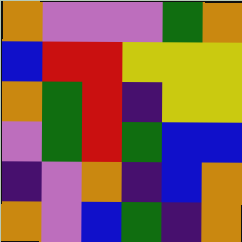[["orange", "violet", "violet", "violet", "green", "orange"], ["blue", "red", "red", "yellow", "yellow", "yellow"], ["orange", "green", "red", "indigo", "yellow", "yellow"], ["violet", "green", "red", "green", "blue", "blue"], ["indigo", "violet", "orange", "indigo", "blue", "orange"], ["orange", "violet", "blue", "green", "indigo", "orange"]]